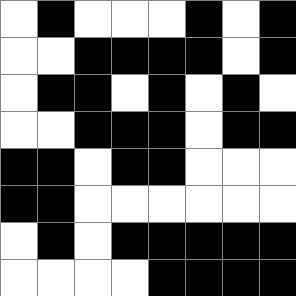[["white", "black", "white", "white", "white", "black", "white", "black"], ["white", "white", "black", "black", "black", "black", "white", "black"], ["white", "black", "black", "white", "black", "white", "black", "white"], ["white", "white", "black", "black", "black", "white", "black", "black"], ["black", "black", "white", "black", "black", "white", "white", "white"], ["black", "black", "white", "white", "white", "white", "white", "white"], ["white", "black", "white", "black", "black", "black", "black", "black"], ["white", "white", "white", "white", "black", "black", "black", "black"]]